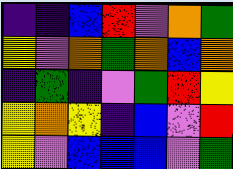[["indigo", "indigo", "blue", "red", "violet", "orange", "green"], ["yellow", "violet", "orange", "green", "orange", "blue", "orange"], ["indigo", "green", "indigo", "violet", "green", "red", "yellow"], ["yellow", "orange", "yellow", "indigo", "blue", "violet", "red"], ["yellow", "violet", "blue", "blue", "blue", "violet", "green"]]